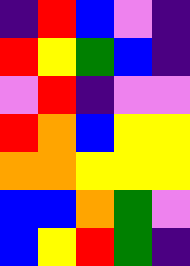[["indigo", "red", "blue", "violet", "indigo"], ["red", "yellow", "green", "blue", "indigo"], ["violet", "red", "indigo", "violet", "violet"], ["red", "orange", "blue", "yellow", "yellow"], ["orange", "orange", "yellow", "yellow", "yellow"], ["blue", "blue", "orange", "green", "violet"], ["blue", "yellow", "red", "green", "indigo"]]